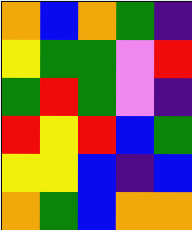[["orange", "blue", "orange", "green", "indigo"], ["yellow", "green", "green", "violet", "red"], ["green", "red", "green", "violet", "indigo"], ["red", "yellow", "red", "blue", "green"], ["yellow", "yellow", "blue", "indigo", "blue"], ["orange", "green", "blue", "orange", "orange"]]